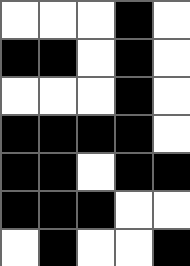[["white", "white", "white", "black", "white"], ["black", "black", "white", "black", "white"], ["white", "white", "white", "black", "white"], ["black", "black", "black", "black", "white"], ["black", "black", "white", "black", "black"], ["black", "black", "black", "white", "white"], ["white", "black", "white", "white", "black"]]